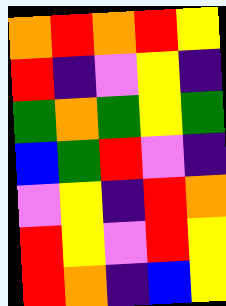[["orange", "red", "orange", "red", "yellow"], ["red", "indigo", "violet", "yellow", "indigo"], ["green", "orange", "green", "yellow", "green"], ["blue", "green", "red", "violet", "indigo"], ["violet", "yellow", "indigo", "red", "orange"], ["red", "yellow", "violet", "red", "yellow"], ["red", "orange", "indigo", "blue", "yellow"]]